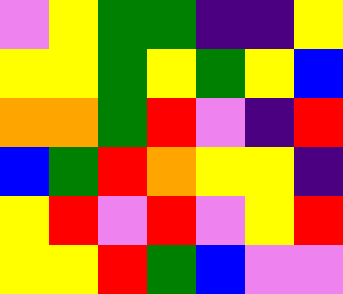[["violet", "yellow", "green", "green", "indigo", "indigo", "yellow"], ["yellow", "yellow", "green", "yellow", "green", "yellow", "blue"], ["orange", "orange", "green", "red", "violet", "indigo", "red"], ["blue", "green", "red", "orange", "yellow", "yellow", "indigo"], ["yellow", "red", "violet", "red", "violet", "yellow", "red"], ["yellow", "yellow", "red", "green", "blue", "violet", "violet"]]